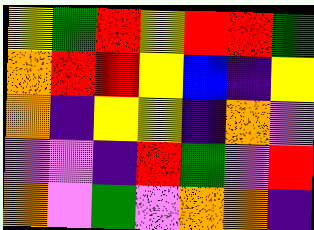[["yellow", "green", "red", "yellow", "red", "red", "green"], ["orange", "red", "red", "yellow", "blue", "indigo", "yellow"], ["orange", "indigo", "yellow", "yellow", "indigo", "orange", "violet"], ["violet", "violet", "indigo", "red", "green", "violet", "red"], ["orange", "violet", "green", "violet", "orange", "orange", "indigo"]]